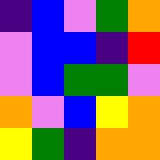[["indigo", "blue", "violet", "green", "orange"], ["violet", "blue", "blue", "indigo", "red"], ["violet", "blue", "green", "green", "violet"], ["orange", "violet", "blue", "yellow", "orange"], ["yellow", "green", "indigo", "orange", "orange"]]